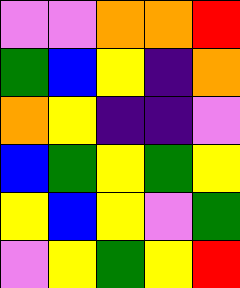[["violet", "violet", "orange", "orange", "red"], ["green", "blue", "yellow", "indigo", "orange"], ["orange", "yellow", "indigo", "indigo", "violet"], ["blue", "green", "yellow", "green", "yellow"], ["yellow", "blue", "yellow", "violet", "green"], ["violet", "yellow", "green", "yellow", "red"]]